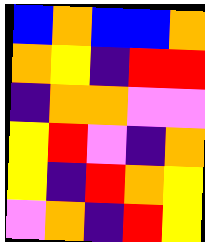[["blue", "orange", "blue", "blue", "orange"], ["orange", "yellow", "indigo", "red", "red"], ["indigo", "orange", "orange", "violet", "violet"], ["yellow", "red", "violet", "indigo", "orange"], ["yellow", "indigo", "red", "orange", "yellow"], ["violet", "orange", "indigo", "red", "yellow"]]